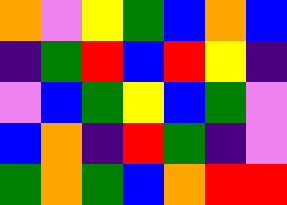[["orange", "violet", "yellow", "green", "blue", "orange", "blue"], ["indigo", "green", "red", "blue", "red", "yellow", "indigo"], ["violet", "blue", "green", "yellow", "blue", "green", "violet"], ["blue", "orange", "indigo", "red", "green", "indigo", "violet"], ["green", "orange", "green", "blue", "orange", "red", "red"]]